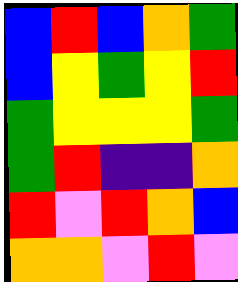[["blue", "red", "blue", "orange", "green"], ["blue", "yellow", "green", "yellow", "red"], ["green", "yellow", "yellow", "yellow", "green"], ["green", "red", "indigo", "indigo", "orange"], ["red", "violet", "red", "orange", "blue"], ["orange", "orange", "violet", "red", "violet"]]